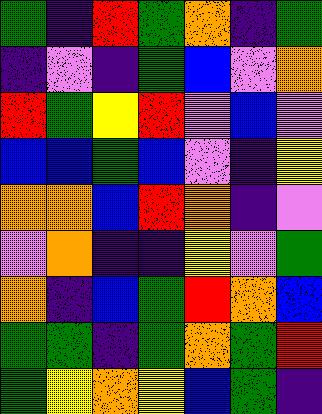[["green", "indigo", "red", "green", "orange", "indigo", "green"], ["indigo", "violet", "indigo", "green", "blue", "violet", "orange"], ["red", "green", "yellow", "red", "violet", "blue", "violet"], ["blue", "blue", "green", "blue", "violet", "indigo", "yellow"], ["orange", "orange", "blue", "red", "orange", "indigo", "violet"], ["violet", "orange", "indigo", "indigo", "yellow", "violet", "green"], ["orange", "indigo", "blue", "green", "red", "orange", "blue"], ["green", "green", "indigo", "green", "orange", "green", "red"], ["green", "yellow", "orange", "yellow", "blue", "green", "indigo"]]